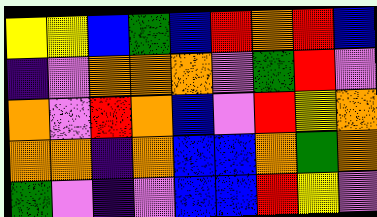[["yellow", "yellow", "blue", "green", "blue", "red", "orange", "red", "blue"], ["indigo", "violet", "orange", "orange", "orange", "violet", "green", "red", "violet"], ["orange", "violet", "red", "orange", "blue", "violet", "red", "yellow", "orange"], ["orange", "orange", "indigo", "orange", "blue", "blue", "orange", "green", "orange"], ["green", "violet", "indigo", "violet", "blue", "blue", "red", "yellow", "violet"]]